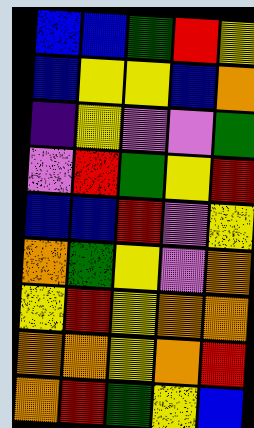[["blue", "blue", "green", "red", "yellow"], ["blue", "yellow", "yellow", "blue", "orange"], ["indigo", "yellow", "violet", "violet", "green"], ["violet", "red", "green", "yellow", "red"], ["blue", "blue", "red", "violet", "yellow"], ["orange", "green", "yellow", "violet", "orange"], ["yellow", "red", "yellow", "orange", "orange"], ["orange", "orange", "yellow", "orange", "red"], ["orange", "red", "green", "yellow", "blue"]]